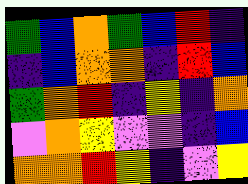[["green", "blue", "orange", "green", "blue", "red", "indigo"], ["indigo", "blue", "orange", "orange", "indigo", "red", "blue"], ["green", "orange", "red", "indigo", "yellow", "indigo", "orange"], ["violet", "orange", "yellow", "violet", "violet", "indigo", "blue"], ["orange", "orange", "red", "yellow", "indigo", "violet", "yellow"]]